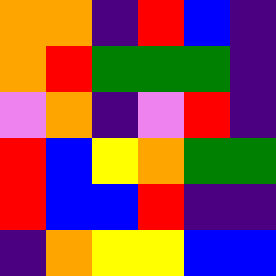[["orange", "orange", "indigo", "red", "blue", "indigo"], ["orange", "red", "green", "green", "green", "indigo"], ["violet", "orange", "indigo", "violet", "red", "indigo"], ["red", "blue", "yellow", "orange", "green", "green"], ["red", "blue", "blue", "red", "indigo", "indigo"], ["indigo", "orange", "yellow", "yellow", "blue", "blue"]]